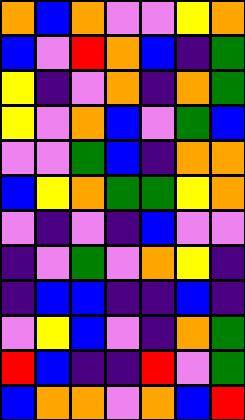[["orange", "blue", "orange", "violet", "violet", "yellow", "orange"], ["blue", "violet", "red", "orange", "blue", "indigo", "green"], ["yellow", "indigo", "violet", "orange", "indigo", "orange", "green"], ["yellow", "violet", "orange", "blue", "violet", "green", "blue"], ["violet", "violet", "green", "blue", "indigo", "orange", "orange"], ["blue", "yellow", "orange", "green", "green", "yellow", "orange"], ["violet", "indigo", "violet", "indigo", "blue", "violet", "violet"], ["indigo", "violet", "green", "violet", "orange", "yellow", "indigo"], ["indigo", "blue", "blue", "indigo", "indigo", "blue", "indigo"], ["violet", "yellow", "blue", "violet", "indigo", "orange", "green"], ["red", "blue", "indigo", "indigo", "red", "violet", "green"], ["blue", "orange", "orange", "violet", "orange", "blue", "red"]]